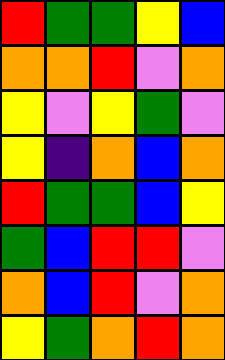[["red", "green", "green", "yellow", "blue"], ["orange", "orange", "red", "violet", "orange"], ["yellow", "violet", "yellow", "green", "violet"], ["yellow", "indigo", "orange", "blue", "orange"], ["red", "green", "green", "blue", "yellow"], ["green", "blue", "red", "red", "violet"], ["orange", "blue", "red", "violet", "orange"], ["yellow", "green", "orange", "red", "orange"]]